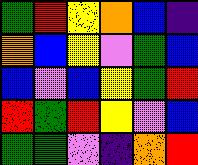[["green", "red", "yellow", "orange", "blue", "indigo"], ["orange", "blue", "yellow", "violet", "green", "blue"], ["blue", "violet", "blue", "yellow", "green", "red"], ["red", "green", "red", "yellow", "violet", "blue"], ["green", "green", "violet", "indigo", "orange", "red"]]